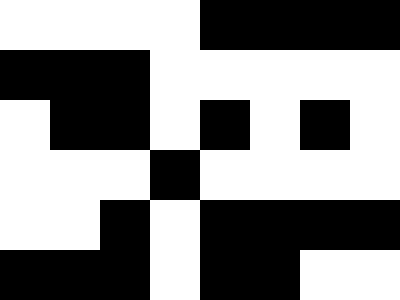[["white", "white", "white", "white", "black", "black", "black", "black"], ["black", "black", "black", "white", "white", "white", "white", "white"], ["white", "black", "black", "white", "black", "white", "black", "white"], ["white", "white", "white", "black", "white", "white", "white", "white"], ["white", "white", "black", "white", "black", "black", "black", "black"], ["black", "black", "black", "white", "black", "black", "white", "white"]]